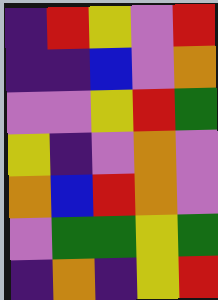[["indigo", "red", "yellow", "violet", "red"], ["indigo", "indigo", "blue", "violet", "orange"], ["violet", "violet", "yellow", "red", "green"], ["yellow", "indigo", "violet", "orange", "violet"], ["orange", "blue", "red", "orange", "violet"], ["violet", "green", "green", "yellow", "green"], ["indigo", "orange", "indigo", "yellow", "red"]]